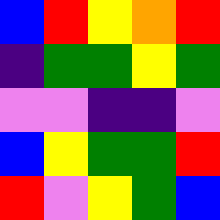[["blue", "red", "yellow", "orange", "red"], ["indigo", "green", "green", "yellow", "green"], ["violet", "violet", "indigo", "indigo", "violet"], ["blue", "yellow", "green", "green", "red"], ["red", "violet", "yellow", "green", "blue"]]